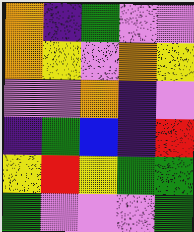[["orange", "indigo", "green", "violet", "violet"], ["orange", "yellow", "violet", "orange", "yellow"], ["violet", "violet", "orange", "indigo", "violet"], ["indigo", "green", "blue", "indigo", "red"], ["yellow", "red", "yellow", "green", "green"], ["green", "violet", "violet", "violet", "green"]]